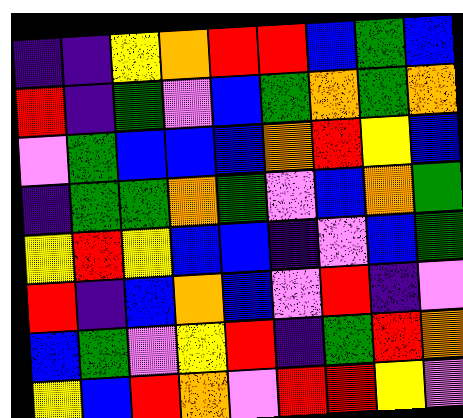[["indigo", "indigo", "yellow", "orange", "red", "red", "blue", "green", "blue"], ["red", "indigo", "green", "violet", "blue", "green", "orange", "green", "orange"], ["violet", "green", "blue", "blue", "blue", "orange", "red", "yellow", "blue"], ["indigo", "green", "green", "orange", "green", "violet", "blue", "orange", "green"], ["yellow", "red", "yellow", "blue", "blue", "indigo", "violet", "blue", "green"], ["red", "indigo", "blue", "orange", "blue", "violet", "red", "indigo", "violet"], ["blue", "green", "violet", "yellow", "red", "indigo", "green", "red", "orange"], ["yellow", "blue", "red", "orange", "violet", "red", "red", "yellow", "violet"]]